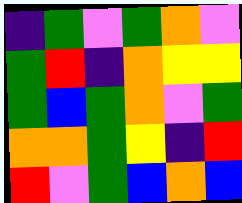[["indigo", "green", "violet", "green", "orange", "violet"], ["green", "red", "indigo", "orange", "yellow", "yellow"], ["green", "blue", "green", "orange", "violet", "green"], ["orange", "orange", "green", "yellow", "indigo", "red"], ["red", "violet", "green", "blue", "orange", "blue"]]